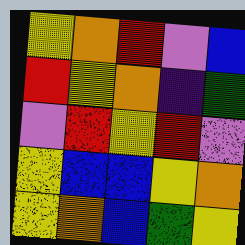[["yellow", "orange", "red", "violet", "blue"], ["red", "yellow", "orange", "indigo", "green"], ["violet", "red", "yellow", "red", "violet"], ["yellow", "blue", "blue", "yellow", "orange"], ["yellow", "orange", "blue", "green", "yellow"]]